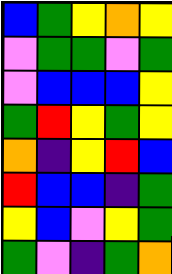[["blue", "green", "yellow", "orange", "yellow"], ["violet", "green", "green", "violet", "green"], ["violet", "blue", "blue", "blue", "yellow"], ["green", "red", "yellow", "green", "yellow"], ["orange", "indigo", "yellow", "red", "blue"], ["red", "blue", "blue", "indigo", "green"], ["yellow", "blue", "violet", "yellow", "green"], ["green", "violet", "indigo", "green", "orange"]]